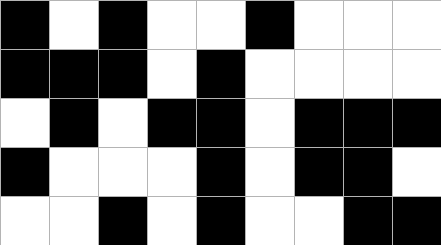[["black", "white", "black", "white", "white", "black", "white", "white", "white"], ["black", "black", "black", "white", "black", "white", "white", "white", "white"], ["white", "black", "white", "black", "black", "white", "black", "black", "black"], ["black", "white", "white", "white", "black", "white", "black", "black", "white"], ["white", "white", "black", "white", "black", "white", "white", "black", "black"]]